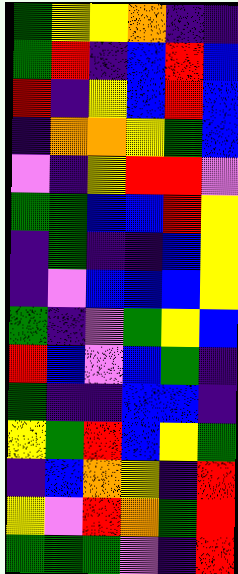[["green", "yellow", "yellow", "orange", "indigo", "indigo"], ["green", "red", "indigo", "blue", "red", "blue"], ["red", "indigo", "yellow", "blue", "red", "blue"], ["indigo", "orange", "orange", "yellow", "green", "blue"], ["violet", "indigo", "yellow", "red", "red", "violet"], ["green", "green", "blue", "blue", "red", "yellow"], ["indigo", "green", "indigo", "indigo", "blue", "yellow"], ["indigo", "violet", "blue", "blue", "blue", "yellow"], ["green", "indigo", "violet", "green", "yellow", "blue"], ["red", "blue", "violet", "blue", "green", "indigo"], ["green", "indigo", "indigo", "blue", "blue", "indigo"], ["yellow", "green", "red", "blue", "yellow", "green"], ["indigo", "blue", "orange", "yellow", "indigo", "red"], ["yellow", "violet", "red", "orange", "green", "red"], ["green", "green", "green", "violet", "indigo", "red"]]